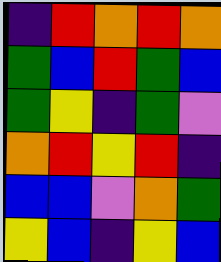[["indigo", "red", "orange", "red", "orange"], ["green", "blue", "red", "green", "blue"], ["green", "yellow", "indigo", "green", "violet"], ["orange", "red", "yellow", "red", "indigo"], ["blue", "blue", "violet", "orange", "green"], ["yellow", "blue", "indigo", "yellow", "blue"]]